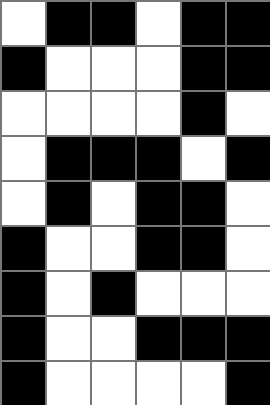[["white", "black", "black", "white", "black", "black"], ["black", "white", "white", "white", "black", "black"], ["white", "white", "white", "white", "black", "white"], ["white", "black", "black", "black", "white", "black"], ["white", "black", "white", "black", "black", "white"], ["black", "white", "white", "black", "black", "white"], ["black", "white", "black", "white", "white", "white"], ["black", "white", "white", "black", "black", "black"], ["black", "white", "white", "white", "white", "black"]]